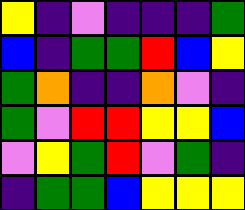[["yellow", "indigo", "violet", "indigo", "indigo", "indigo", "green"], ["blue", "indigo", "green", "green", "red", "blue", "yellow"], ["green", "orange", "indigo", "indigo", "orange", "violet", "indigo"], ["green", "violet", "red", "red", "yellow", "yellow", "blue"], ["violet", "yellow", "green", "red", "violet", "green", "indigo"], ["indigo", "green", "green", "blue", "yellow", "yellow", "yellow"]]